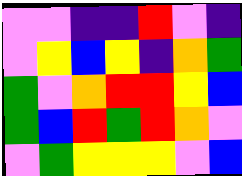[["violet", "violet", "indigo", "indigo", "red", "violet", "indigo"], ["violet", "yellow", "blue", "yellow", "indigo", "orange", "green"], ["green", "violet", "orange", "red", "red", "yellow", "blue"], ["green", "blue", "red", "green", "red", "orange", "violet"], ["violet", "green", "yellow", "yellow", "yellow", "violet", "blue"]]